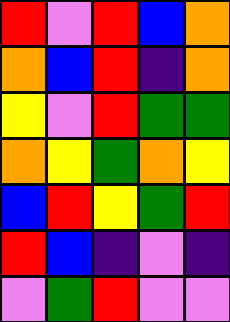[["red", "violet", "red", "blue", "orange"], ["orange", "blue", "red", "indigo", "orange"], ["yellow", "violet", "red", "green", "green"], ["orange", "yellow", "green", "orange", "yellow"], ["blue", "red", "yellow", "green", "red"], ["red", "blue", "indigo", "violet", "indigo"], ["violet", "green", "red", "violet", "violet"]]